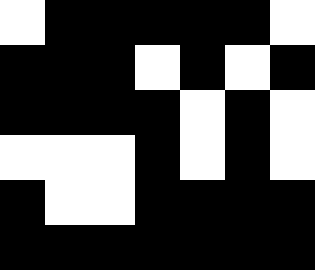[["white", "black", "black", "black", "black", "black", "white"], ["black", "black", "black", "white", "black", "white", "black"], ["black", "black", "black", "black", "white", "black", "white"], ["white", "white", "white", "black", "white", "black", "white"], ["black", "white", "white", "black", "black", "black", "black"], ["black", "black", "black", "black", "black", "black", "black"]]